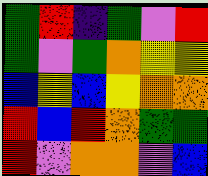[["green", "red", "indigo", "green", "violet", "red"], ["green", "violet", "green", "orange", "yellow", "yellow"], ["blue", "yellow", "blue", "yellow", "orange", "orange"], ["red", "blue", "red", "orange", "green", "green"], ["red", "violet", "orange", "orange", "violet", "blue"]]